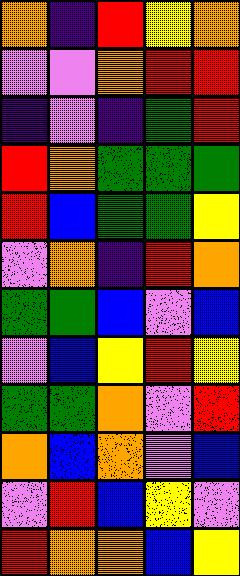[["orange", "indigo", "red", "yellow", "orange"], ["violet", "violet", "orange", "red", "red"], ["indigo", "violet", "indigo", "green", "red"], ["red", "orange", "green", "green", "green"], ["red", "blue", "green", "green", "yellow"], ["violet", "orange", "indigo", "red", "orange"], ["green", "green", "blue", "violet", "blue"], ["violet", "blue", "yellow", "red", "yellow"], ["green", "green", "orange", "violet", "red"], ["orange", "blue", "orange", "violet", "blue"], ["violet", "red", "blue", "yellow", "violet"], ["red", "orange", "orange", "blue", "yellow"]]